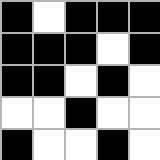[["black", "white", "black", "black", "black"], ["black", "black", "black", "white", "black"], ["black", "black", "white", "black", "white"], ["white", "white", "black", "white", "white"], ["black", "white", "white", "black", "white"]]